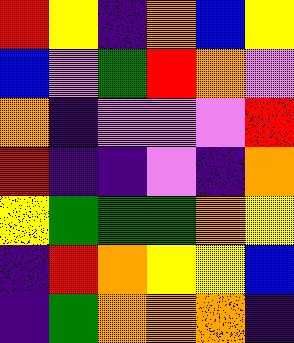[["red", "yellow", "indigo", "orange", "blue", "yellow"], ["blue", "violet", "green", "red", "orange", "violet"], ["orange", "indigo", "violet", "violet", "violet", "red"], ["red", "indigo", "indigo", "violet", "indigo", "orange"], ["yellow", "green", "green", "green", "orange", "yellow"], ["indigo", "red", "orange", "yellow", "yellow", "blue"], ["indigo", "green", "orange", "orange", "orange", "indigo"]]